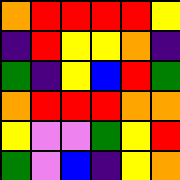[["orange", "red", "red", "red", "red", "yellow"], ["indigo", "red", "yellow", "yellow", "orange", "indigo"], ["green", "indigo", "yellow", "blue", "red", "green"], ["orange", "red", "red", "red", "orange", "orange"], ["yellow", "violet", "violet", "green", "yellow", "red"], ["green", "violet", "blue", "indigo", "yellow", "orange"]]